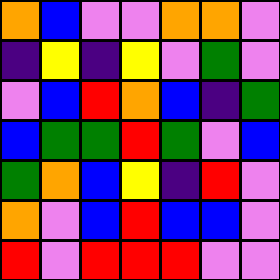[["orange", "blue", "violet", "violet", "orange", "orange", "violet"], ["indigo", "yellow", "indigo", "yellow", "violet", "green", "violet"], ["violet", "blue", "red", "orange", "blue", "indigo", "green"], ["blue", "green", "green", "red", "green", "violet", "blue"], ["green", "orange", "blue", "yellow", "indigo", "red", "violet"], ["orange", "violet", "blue", "red", "blue", "blue", "violet"], ["red", "violet", "red", "red", "red", "violet", "violet"]]